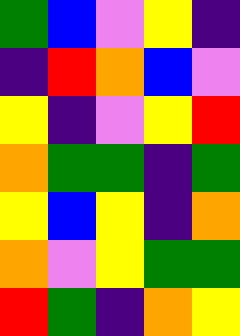[["green", "blue", "violet", "yellow", "indigo"], ["indigo", "red", "orange", "blue", "violet"], ["yellow", "indigo", "violet", "yellow", "red"], ["orange", "green", "green", "indigo", "green"], ["yellow", "blue", "yellow", "indigo", "orange"], ["orange", "violet", "yellow", "green", "green"], ["red", "green", "indigo", "orange", "yellow"]]